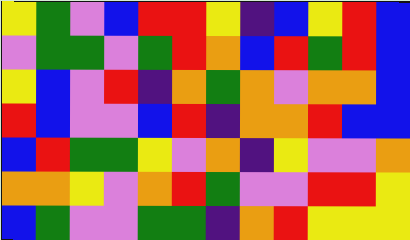[["yellow", "green", "violet", "blue", "red", "red", "yellow", "indigo", "blue", "yellow", "red", "blue"], ["violet", "green", "green", "violet", "green", "red", "orange", "blue", "red", "green", "red", "blue"], ["yellow", "blue", "violet", "red", "indigo", "orange", "green", "orange", "violet", "orange", "orange", "blue"], ["red", "blue", "violet", "violet", "blue", "red", "indigo", "orange", "orange", "red", "blue", "blue"], ["blue", "red", "green", "green", "yellow", "violet", "orange", "indigo", "yellow", "violet", "violet", "orange"], ["orange", "orange", "yellow", "violet", "orange", "red", "green", "violet", "violet", "red", "red", "yellow"], ["blue", "green", "violet", "violet", "green", "green", "indigo", "orange", "red", "yellow", "yellow", "yellow"]]